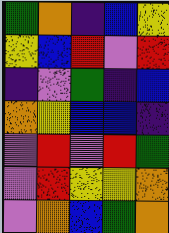[["green", "orange", "indigo", "blue", "yellow"], ["yellow", "blue", "red", "violet", "red"], ["indigo", "violet", "green", "indigo", "blue"], ["orange", "yellow", "blue", "blue", "indigo"], ["violet", "red", "violet", "red", "green"], ["violet", "red", "yellow", "yellow", "orange"], ["violet", "orange", "blue", "green", "orange"]]